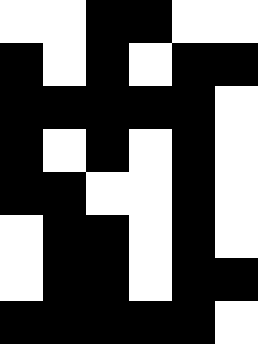[["white", "white", "black", "black", "white", "white"], ["black", "white", "black", "white", "black", "black"], ["black", "black", "black", "black", "black", "white"], ["black", "white", "black", "white", "black", "white"], ["black", "black", "white", "white", "black", "white"], ["white", "black", "black", "white", "black", "white"], ["white", "black", "black", "white", "black", "black"], ["black", "black", "black", "black", "black", "white"]]